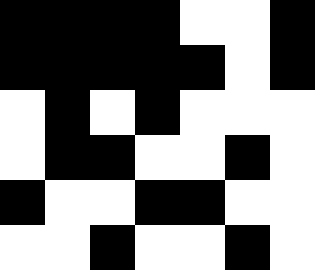[["black", "black", "black", "black", "white", "white", "black"], ["black", "black", "black", "black", "black", "white", "black"], ["white", "black", "white", "black", "white", "white", "white"], ["white", "black", "black", "white", "white", "black", "white"], ["black", "white", "white", "black", "black", "white", "white"], ["white", "white", "black", "white", "white", "black", "white"]]